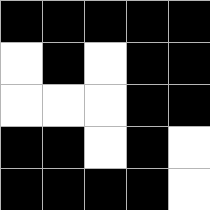[["black", "black", "black", "black", "black"], ["white", "black", "white", "black", "black"], ["white", "white", "white", "black", "black"], ["black", "black", "white", "black", "white"], ["black", "black", "black", "black", "white"]]